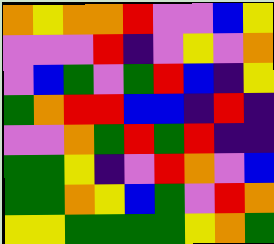[["orange", "yellow", "orange", "orange", "red", "violet", "violet", "blue", "yellow"], ["violet", "violet", "violet", "red", "indigo", "violet", "yellow", "violet", "orange"], ["violet", "blue", "green", "violet", "green", "red", "blue", "indigo", "yellow"], ["green", "orange", "red", "red", "blue", "blue", "indigo", "red", "indigo"], ["violet", "violet", "orange", "green", "red", "green", "red", "indigo", "indigo"], ["green", "green", "yellow", "indigo", "violet", "red", "orange", "violet", "blue"], ["green", "green", "orange", "yellow", "blue", "green", "violet", "red", "orange"], ["yellow", "yellow", "green", "green", "green", "green", "yellow", "orange", "green"]]